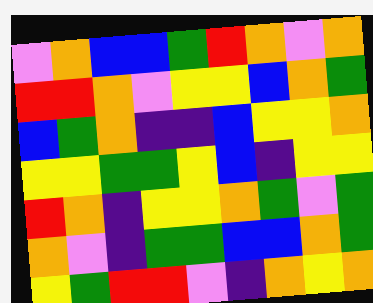[["violet", "orange", "blue", "blue", "green", "red", "orange", "violet", "orange"], ["red", "red", "orange", "violet", "yellow", "yellow", "blue", "orange", "green"], ["blue", "green", "orange", "indigo", "indigo", "blue", "yellow", "yellow", "orange"], ["yellow", "yellow", "green", "green", "yellow", "blue", "indigo", "yellow", "yellow"], ["red", "orange", "indigo", "yellow", "yellow", "orange", "green", "violet", "green"], ["orange", "violet", "indigo", "green", "green", "blue", "blue", "orange", "green"], ["yellow", "green", "red", "red", "violet", "indigo", "orange", "yellow", "orange"]]